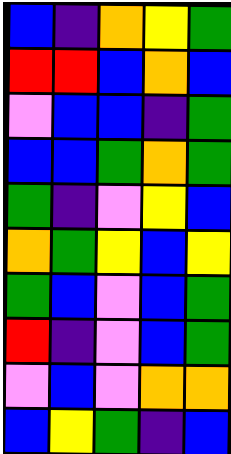[["blue", "indigo", "orange", "yellow", "green"], ["red", "red", "blue", "orange", "blue"], ["violet", "blue", "blue", "indigo", "green"], ["blue", "blue", "green", "orange", "green"], ["green", "indigo", "violet", "yellow", "blue"], ["orange", "green", "yellow", "blue", "yellow"], ["green", "blue", "violet", "blue", "green"], ["red", "indigo", "violet", "blue", "green"], ["violet", "blue", "violet", "orange", "orange"], ["blue", "yellow", "green", "indigo", "blue"]]